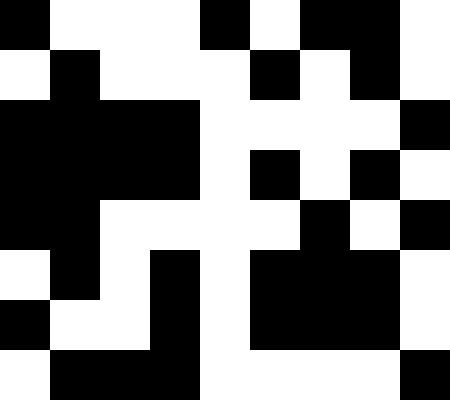[["black", "white", "white", "white", "black", "white", "black", "black", "white"], ["white", "black", "white", "white", "white", "black", "white", "black", "white"], ["black", "black", "black", "black", "white", "white", "white", "white", "black"], ["black", "black", "black", "black", "white", "black", "white", "black", "white"], ["black", "black", "white", "white", "white", "white", "black", "white", "black"], ["white", "black", "white", "black", "white", "black", "black", "black", "white"], ["black", "white", "white", "black", "white", "black", "black", "black", "white"], ["white", "black", "black", "black", "white", "white", "white", "white", "black"]]